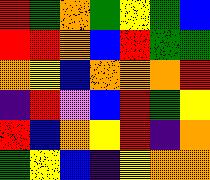[["red", "green", "orange", "green", "yellow", "green", "blue"], ["red", "red", "orange", "blue", "red", "green", "green"], ["orange", "yellow", "blue", "orange", "orange", "orange", "red"], ["indigo", "red", "violet", "blue", "red", "green", "yellow"], ["red", "blue", "orange", "yellow", "red", "indigo", "orange"], ["green", "yellow", "blue", "indigo", "yellow", "orange", "orange"]]